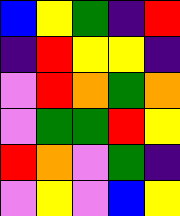[["blue", "yellow", "green", "indigo", "red"], ["indigo", "red", "yellow", "yellow", "indigo"], ["violet", "red", "orange", "green", "orange"], ["violet", "green", "green", "red", "yellow"], ["red", "orange", "violet", "green", "indigo"], ["violet", "yellow", "violet", "blue", "yellow"]]